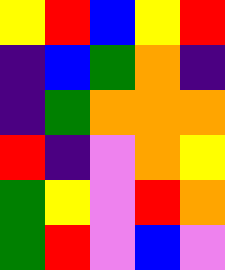[["yellow", "red", "blue", "yellow", "red"], ["indigo", "blue", "green", "orange", "indigo"], ["indigo", "green", "orange", "orange", "orange"], ["red", "indigo", "violet", "orange", "yellow"], ["green", "yellow", "violet", "red", "orange"], ["green", "red", "violet", "blue", "violet"]]